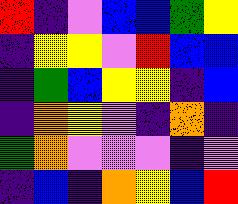[["red", "indigo", "violet", "blue", "blue", "green", "yellow"], ["indigo", "yellow", "yellow", "violet", "red", "blue", "blue"], ["indigo", "green", "blue", "yellow", "yellow", "indigo", "blue"], ["indigo", "orange", "yellow", "violet", "indigo", "orange", "indigo"], ["green", "orange", "violet", "violet", "violet", "indigo", "violet"], ["indigo", "blue", "indigo", "orange", "yellow", "blue", "red"]]